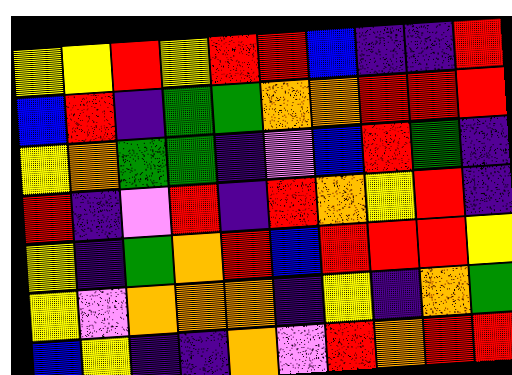[["yellow", "yellow", "red", "yellow", "red", "red", "blue", "indigo", "indigo", "red"], ["blue", "red", "indigo", "green", "green", "orange", "orange", "red", "red", "red"], ["yellow", "orange", "green", "green", "indigo", "violet", "blue", "red", "green", "indigo"], ["red", "indigo", "violet", "red", "indigo", "red", "orange", "yellow", "red", "indigo"], ["yellow", "indigo", "green", "orange", "red", "blue", "red", "red", "red", "yellow"], ["yellow", "violet", "orange", "orange", "orange", "indigo", "yellow", "indigo", "orange", "green"], ["blue", "yellow", "indigo", "indigo", "orange", "violet", "red", "orange", "red", "red"]]